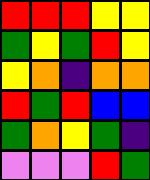[["red", "red", "red", "yellow", "yellow"], ["green", "yellow", "green", "red", "yellow"], ["yellow", "orange", "indigo", "orange", "orange"], ["red", "green", "red", "blue", "blue"], ["green", "orange", "yellow", "green", "indigo"], ["violet", "violet", "violet", "red", "green"]]